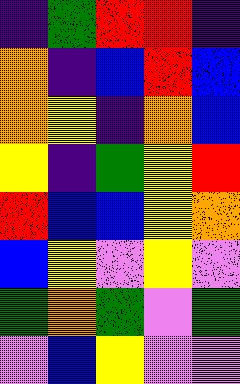[["indigo", "green", "red", "red", "indigo"], ["orange", "indigo", "blue", "red", "blue"], ["orange", "yellow", "indigo", "orange", "blue"], ["yellow", "indigo", "green", "yellow", "red"], ["red", "blue", "blue", "yellow", "orange"], ["blue", "yellow", "violet", "yellow", "violet"], ["green", "orange", "green", "violet", "green"], ["violet", "blue", "yellow", "violet", "violet"]]